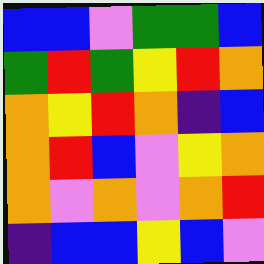[["blue", "blue", "violet", "green", "green", "blue"], ["green", "red", "green", "yellow", "red", "orange"], ["orange", "yellow", "red", "orange", "indigo", "blue"], ["orange", "red", "blue", "violet", "yellow", "orange"], ["orange", "violet", "orange", "violet", "orange", "red"], ["indigo", "blue", "blue", "yellow", "blue", "violet"]]